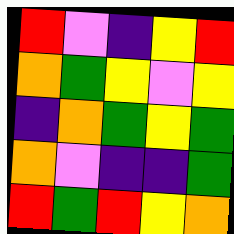[["red", "violet", "indigo", "yellow", "red"], ["orange", "green", "yellow", "violet", "yellow"], ["indigo", "orange", "green", "yellow", "green"], ["orange", "violet", "indigo", "indigo", "green"], ["red", "green", "red", "yellow", "orange"]]